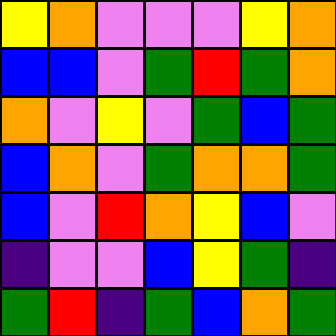[["yellow", "orange", "violet", "violet", "violet", "yellow", "orange"], ["blue", "blue", "violet", "green", "red", "green", "orange"], ["orange", "violet", "yellow", "violet", "green", "blue", "green"], ["blue", "orange", "violet", "green", "orange", "orange", "green"], ["blue", "violet", "red", "orange", "yellow", "blue", "violet"], ["indigo", "violet", "violet", "blue", "yellow", "green", "indigo"], ["green", "red", "indigo", "green", "blue", "orange", "green"]]